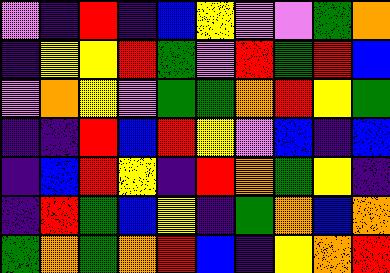[["violet", "indigo", "red", "indigo", "blue", "yellow", "violet", "violet", "green", "orange"], ["indigo", "yellow", "yellow", "red", "green", "violet", "red", "green", "red", "blue"], ["violet", "orange", "yellow", "violet", "green", "green", "orange", "red", "yellow", "green"], ["indigo", "indigo", "red", "blue", "red", "yellow", "violet", "blue", "indigo", "blue"], ["indigo", "blue", "red", "yellow", "indigo", "red", "orange", "green", "yellow", "indigo"], ["indigo", "red", "green", "blue", "yellow", "indigo", "green", "orange", "blue", "orange"], ["green", "orange", "green", "orange", "red", "blue", "indigo", "yellow", "orange", "red"]]